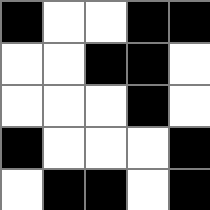[["black", "white", "white", "black", "black"], ["white", "white", "black", "black", "white"], ["white", "white", "white", "black", "white"], ["black", "white", "white", "white", "black"], ["white", "black", "black", "white", "black"]]